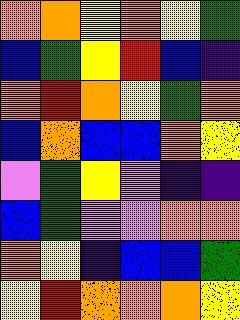[["orange", "orange", "yellow", "orange", "yellow", "green"], ["blue", "green", "yellow", "red", "blue", "indigo"], ["orange", "red", "orange", "yellow", "green", "orange"], ["blue", "orange", "blue", "blue", "orange", "yellow"], ["violet", "green", "yellow", "violet", "indigo", "indigo"], ["blue", "green", "violet", "violet", "orange", "orange"], ["orange", "yellow", "indigo", "blue", "blue", "green"], ["yellow", "red", "orange", "orange", "orange", "yellow"]]